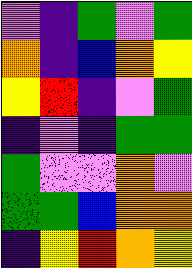[["violet", "indigo", "green", "violet", "green"], ["orange", "indigo", "blue", "orange", "yellow"], ["yellow", "red", "indigo", "violet", "green"], ["indigo", "violet", "indigo", "green", "green"], ["green", "violet", "violet", "orange", "violet"], ["green", "green", "blue", "orange", "orange"], ["indigo", "yellow", "red", "orange", "yellow"]]